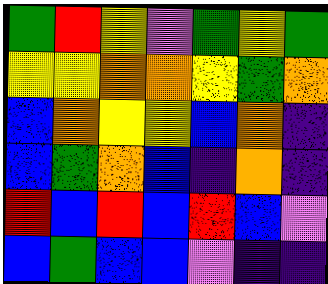[["green", "red", "yellow", "violet", "green", "yellow", "green"], ["yellow", "yellow", "orange", "orange", "yellow", "green", "orange"], ["blue", "orange", "yellow", "yellow", "blue", "orange", "indigo"], ["blue", "green", "orange", "blue", "indigo", "orange", "indigo"], ["red", "blue", "red", "blue", "red", "blue", "violet"], ["blue", "green", "blue", "blue", "violet", "indigo", "indigo"]]